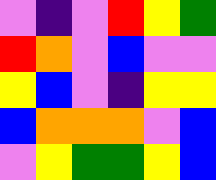[["violet", "indigo", "violet", "red", "yellow", "green"], ["red", "orange", "violet", "blue", "violet", "violet"], ["yellow", "blue", "violet", "indigo", "yellow", "yellow"], ["blue", "orange", "orange", "orange", "violet", "blue"], ["violet", "yellow", "green", "green", "yellow", "blue"]]